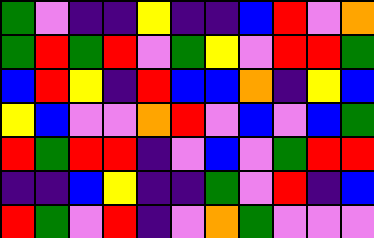[["green", "violet", "indigo", "indigo", "yellow", "indigo", "indigo", "blue", "red", "violet", "orange"], ["green", "red", "green", "red", "violet", "green", "yellow", "violet", "red", "red", "green"], ["blue", "red", "yellow", "indigo", "red", "blue", "blue", "orange", "indigo", "yellow", "blue"], ["yellow", "blue", "violet", "violet", "orange", "red", "violet", "blue", "violet", "blue", "green"], ["red", "green", "red", "red", "indigo", "violet", "blue", "violet", "green", "red", "red"], ["indigo", "indigo", "blue", "yellow", "indigo", "indigo", "green", "violet", "red", "indigo", "blue"], ["red", "green", "violet", "red", "indigo", "violet", "orange", "green", "violet", "violet", "violet"]]